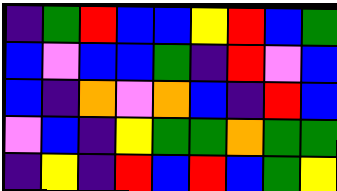[["indigo", "green", "red", "blue", "blue", "yellow", "red", "blue", "green"], ["blue", "violet", "blue", "blue", "green", "indigo", "red", "violet", "blue"], ["blue", "indigo", "orange", "violet", "orange", "blue", "indigo", "red", "blue"], ["violet", "blue", "indigo", "yellow", "green", "green", "orange", "green", "green"], ["indigo", "yellow", "indigo", "red", "blue", "red", "blue", "green", "yellow"]]